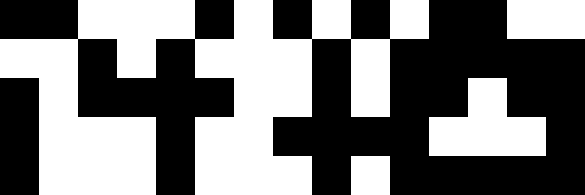[["black", "black", "white", "white", "white", "black", "white", "black", "white", "black", "white", "black", "black", "white", "white"], ["white", "white", "black", "white", "black", "white", "white", "white", "black", "white", "black", "black", "black", "black", "black"], ["black", "white", "black", "black", "black", "black", "white", "white", "black", "white", "black", "black", "white", "black", "black"], ["black", "white", "white", "white", "black", "white", "white", "black", "black", "black", "black", "white", "white", "white", "black"], ["black", "white", "white", "white", "black", "white", "white", "white", "black", "white", "black", "black", "black", "black", "black"]]